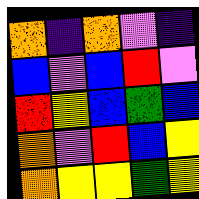[["orange", "indigo", "orange", "violet", "indigo"], ["blue", "violet", "blue", "red", "violet"], ["red", "yellow", "blue", "green", "blue"], ["orange", "violet", "red", "blue", "yellow"], ["orange", "yellow", "yellow", "green", "yellow"]]